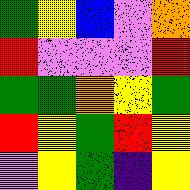[["green", "yellow", "blue", "violet", "orange"], ["red", "violet", "violet", "violet", "red"], ["green", "green", "orange", "yellow", "green"], ["red", "yellow", "green", "red", "yellow"], ["violet", "yellow", "green", "indigo", "yellow"]]